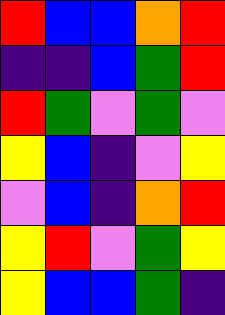[["red", "blue", "blue", "orange", "red"], ["indigo", "indigo", "blue", "green", "red"], ["red", "green", "violet", "green", "violet"], ["yellow", "blue", "indigo", "violet", "yellow"], ["violet", "blue", "indigo", "orange", "red"], ["yellow", "red", "violet", "green", "yellow"], ["yellow", "blue", "blue", "green", "indigo"]]